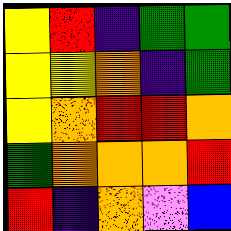[["yellow", "red", "indigo", "green", "green"], ["yellow", "yellow", "orange", "indigo", "green"], ["yellow", "orange", "red", "red", "orange"], ["green", "orange", "orange", "orange", "red"], ["red", "indigo", "orange", "violet", "blue"]]